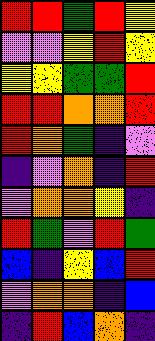[["red", "red", "green", "red", "yellow"], ["violet", "violet", "yellow", "red", "yellow"], ["yellow", "yellow", "green", "green", "red"], ["red", "red", "orange", "orange", "red"], ["red", "orange", "green", "indigo", "violet"], ["indigo", "violet", "orange", "indigo", "red"], ["violet", "orange", "orange", "yellow", "indigo"], ["red", "green", "violet", "red", "green"], ["blue", "indigo", "yellow", "blue", "red"], ["violet", "orange", "orange", "indigo", "blue"], ["indigo", "red", "blue", "orange", "indigo"]]